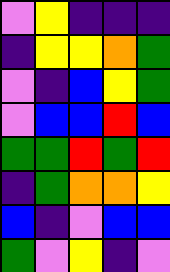[["violet", "yellow", "indigo", "indigo", "indigo"], ["indigo", "yellow", "yellow", "orange", "green"], ["violet", "indigo", "blue", "yellow", "green"], ["violet", "blue", "blue", "red", "blue"], ["green", "green", "red", "green", "red"], ["indigo", "green", "orange", "orange", "yellow"], ["blue", "indigo", "violet", "blue", "blue"], ["green", "violet", "yellow", "indigo", "violet"]]